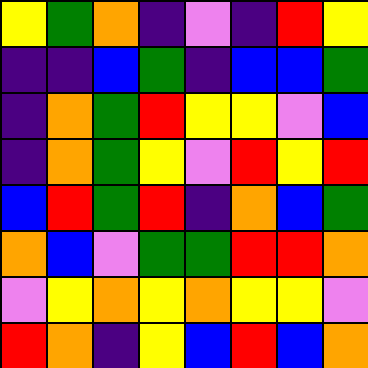[["yellow", "green", "orange", "indigo", "violet", "indigo", "red", "yellow"], ["indigo", "indigo", "blue", "green", "indigo", "blue", "blue", "green"], ["indigo", "orange", "green", "red", "yellow", "yellow", "violet", "blue"], ["indigo", "orange", "green", "yellow", "violet", "red", "yellow", "red"], ["blue", "red", "green", "red", "indigo", "orange", "blue", "green"], ["orange", "blue", "violet", "green", "green", "red", "red", "orange"], ["violet", "yellow", "orange", "yellow", "orange", "yellow", "yellow", "violet"], ["red", "orange", "indigo", "yellow", "blue", "red", "blue", "orange"]]